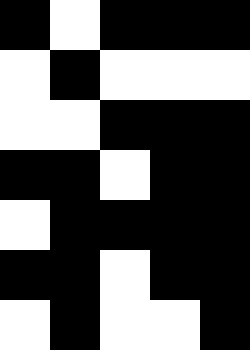[["black", "white", "black", "black", "black"], ["white", "black", "white", "white", "white"], ["white", "white", "black", "black", "black"], ["black", "black", "white", "black", "black"], ["white", "black", "black", "black", "black"], ["black", "black", "white", "black", "black"], ["white", "black", "white", "white", "black"]]